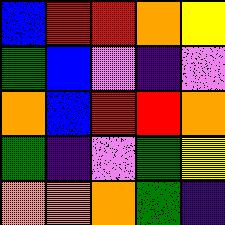[["blue", "red", "red", "orange", "yellow"], ["green", "blue", "violet", "indigo", "violet"], ["orange", "blue", "red", "red", "orange"], ["green", "indigo", "violet", "green", "yellow"], ["orange", "orange", "orange", "green", "indigo"]]